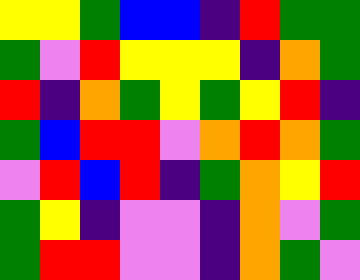[["yellow", "yellow", "green", "blue", "blue", "indigo", "red", "green", "green"], ["green", "violet", "red", "yellow", "yellow", "yellow", "indigo", "orange", "green"], ["red", "indigo", "orange", "green", "yellow", "green", "yellow", "red", "indigo"], ["green", "blue", "red", "red", "violet", "orange", "red", "orange", "green"], ["violet", "red", "blue", "red", "indigo", "green", "orange", "yellow", "red"], ["green", "yellow", "indigo", "violet", "violet", "indigo", "orange", "violet", "green"], ["green", "red", "red", "violet", "violet", "indigo", "orange", "green", "violet"]]